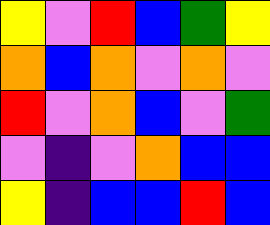[["yellow", "violet", "red", "blue", "green", "yellow"], ["orange", "blue", "orange", "violet", "orange", "violet"], ["red", "violet", "orange", "blue", "violet", "green"], ["violet", "indigo", "violet", "orange", "blue", "blue"], ["yellow", "indigo", "blue", "blue", "red", "blue"]]